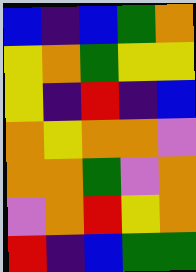[["blue", "indigo", "blue", "green", "orange"], ["yellow", "orange", "green", "yellow", "yellow"], ["yellow", "indigo", "red", "indigo", "blue"], ["orange", "yellow", "orange", "orange", "violet"], ["orange", "orange", "green", "violet", "orange"], ["violet", "orange", "red", "yellow", "orange"], ["red", "indigo", "blue", "green", "green"]]